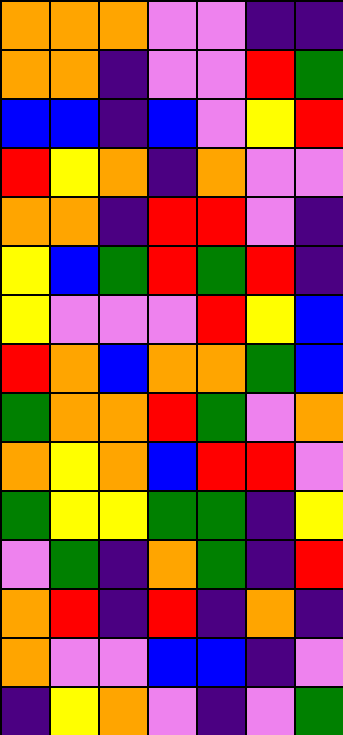[["orange", "orange", "orange", "violet", "violet", "indigo", "indigo"], ["orange", "orange", "indigo", "violet", "violet", "red", "green"], ["blue", "blue", "indigo", "blue", "violet", "yellow", "red"], ["red", "yellow", "orange", "indigo", "orange", "violet", "violet"], ["orange", "orange", "indigo", "red", "red", "violet", "indigo"], ["yellow", "blue", "green", "red", "green", "red", "indigo"], ["yellow", "violet", "violet", "violet", "red", "yellow", "blue"], ["red", "orange", "blue", "orange", "orange", "green", "blue"], ["green", "orange", "orange", "red", "green", "violet", "orange"], ["orange", "yellow", "orange", "blue", "red", "red", "violet"], ["green", "yellow", "yellow", "green", "green", "indigo", "yellow"], ["violet", "green", "indigo", "orange", "green", "indigo", "red"], ["orange", "red", "indigo", "red", "indigo", "orange", "indigo"], ["orange", "violet", "violet", "blue", "blue", "indigo", "violet"], ["indigo", "yellow", "orange", "violet", "indigo", "violet", "green"]]